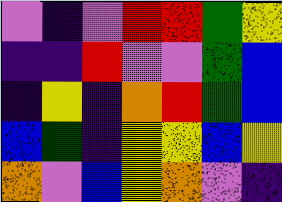[["violet", "indigo", "violet", "red", "red", "green", "yellow"], ["indigo", "indigo", "red", "violet", "violet", "green", "blue"], ["indigo", "yellow", "indigo", "orange", "red", "green", "blue"], ["blue", "green", "indigo", "yellow", "yellow", "blue", "yellow"], ["orange", "violet", "blue", "yellow", "orange", "violet", "indigo"]]